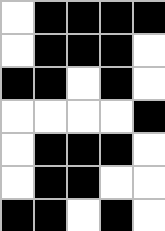[["white", "black", "black", "black", "black"], ["white", "black", "black", "black", "white"], ["black", "black", "white", "black", "white"], ["white", "white", "white", "white", "black"], ["white", "black", "black", "black", "white"], ["white", "black", "black", "white", "white"], ["black", "black", "white", "black", "white"]]